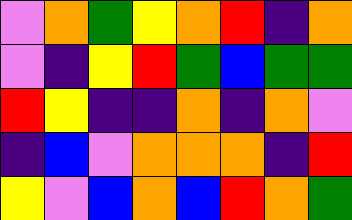[["violet", "orange", "green", "yellow", "orange", "red", "indigo", "orange"], ["violet", "indigo", "yellow", "red", "green", "blue", "green", "green"], ["red", "yellow", "indigo", "indigo", "orange", "indigo", "orange", "violet"], ["indigo", "blue", "violet", "orange", "orange", "orange", "indigo", "red"], ["yellow", "violet", "blue", "orange", "blue", "red", "orange", "green"]]